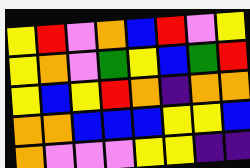[["yellow", "red", "violet", "orange", "blue", "red", "violet", "yellow"], ["yellow", "orange", "violet", "green", "yellow", "blue", "green", "red"], ["yellow", "blue", "yellow", "red", "orange", "indigo", "orange", "orange"], ["orange", "orange", "blue", "blue", "blue", "yellow", "yellow", "blue"], ["orange", "violet", "violet", "violet", "yellow", "yellow", "indigo", "indigo"]]